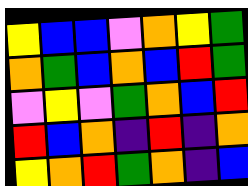[["yellow", "blue", "blue", "violet", "orange", "yellow", "green"], ["orange", "green", "blue", "orange", "blue", "red", "green"], ["violet", "yellow", "violet", "green", "orange", "blue", "red"], ["red", "blue", "orange", "indigo", "red", "indigo", "orange"], ["yellow", "orange", "red", "green", "orange", "indigo", "blue"]]